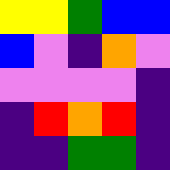[["yellow", "yellow", "green", "blue", "blue"], ["blue", "violet", "indigo", "orange", "violet"], ["violet", "violet", "violet", "violet", "indigo"], ["indigo", "red", "orange", "red", "indigo"], ["indigo", "indigo", "green", "green", "indigo"]]